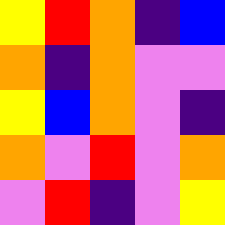[["yellow", "red", "orange", "indigo", "blue"], ["orange", "indigo", "orange", "violet", "violet"], ["yellow", "blue", "orange", "violet", "indigo"], ["orange", "violet", "red", "violet", "orange"], ["violet", "red", "indigo", "violet", "yellow"]]